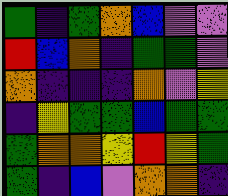[["green", "indigo", "green", "orange", "blue", "violet", "violet"], ["red", "blue", "orange", "indigo", "green", "green", "violet"], ["orange", "indigo", "indigo", "indigo", "orange", "violet", "yellow"], ["indigo", "yellow", "green", "green", "blue", "green", "green"], ["green", "orange", "orange", "yellow", "red", "yellow", "green"], ["green", "indigo", "blue", "violet", "orange", "orange", "indigo"]]